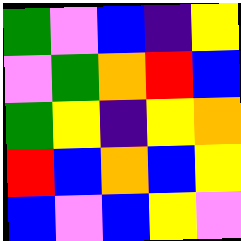[["green", "violet", "blue", "indigo", "yellow"], ["violet", "green", "orange", "red", "blue"], ["green", "yellow", "indigo", "yellow", "orange"], ["red", "blue", "orange", "blue", "yellow"], ["blue", "violet", "blue", "yellow", "violet"]]